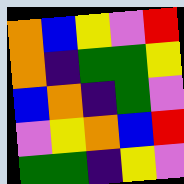[["orange", "blue", "yellow", "violet", "red"], ["orange", "indigo", "green", "green", "yellow"], ["blue", "orange", "indigo", "green", "violet"], ["violet", "yellow", "orange", "blue", "red"], ["green", "green", "indigo", "yellow", "violet"]]